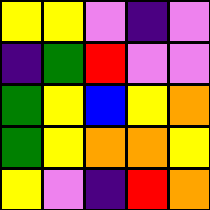[["yellow", "yellow", "violet", "indigo", "violet"], ["indigo", "green", "red", "violet", "violet"], ["green", "yellow", "blue", "yellow", "orange"], ["green", "yellow", "orange", "orange", "yellow"], ["yellow", "violet", "indigo", "red", "orange"]]